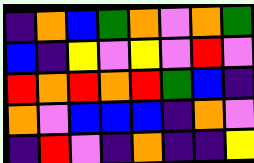[["indigo", "orange", "blue", "green", "orange", "violet", "orange", "green"], ["blue", "indigo", "yellow", "violet", "yellow", "violet", "red", "violet"], ["red", "orange", "red", "orange", "red", "green", "blue", "indigo"], ["orange", "violet", "blue", "blue", "blue", "indigo", "orange", "violet"], ["indigo", "red", "violet", "indigo", "orange", "indigo", "indigo", "yellow"]]